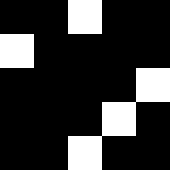[["black", "black", "white", "black", "black"], ["white", "black", "black", "black", "black"], ["black", "black", "black", "black", "white"], ["black", "black", "black", "white", "black"], ["black", "black", "white", "black", "black"]]